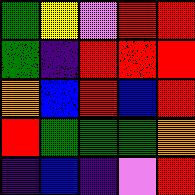[["green", "yellow", "violet", "red", "red"], ["green", "indigo", "red", "red", "red"], ["orange", "blue", "red", "blue", "red"], ["red", "green", "green", "green", "orange"], ["indigo", "blue", "indigo", "violet", "red"]]